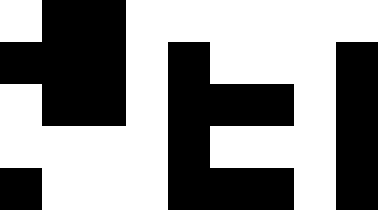[["white", "black", "black", "white", "white", "white", "white", "white", "white"], ["black", "black", "black", "white", "black", "white", "white", "white", "black"], ["white", "black", "black", "white", "black", "black", "black", "white", "black"], ["white", "white", "white", "white", "black", "white", "white", "white", "black"], ["black", "white", "white", "white", "black", "black", "black", "white", "black"]]